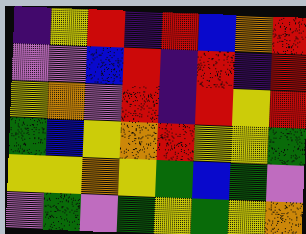[["indigo", "yellow", "red", "indigo", "red", "blue", "orange", "red"], ["violet", "violet", "blue", "red", "indigo", "red", "indigo", "red"], ["yellow", "orange", "violet", "red", "indigo", "red", "yellow", "red"], ["green", "blue", "yellow", "orange", "red", "yellow", "yellow", "green"], ["yellow", "yellow", "orange", "yellow", "green", "blue", "green", "violet"], ["violet", "green", "violet", "green", "yellow", "green", "yellow", "orange"]]